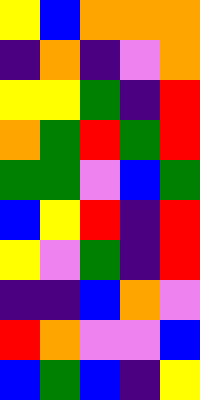[["yellow", "blue", "orange", "orange", "orange"], ["indigo", "orange", "indigo", "violet", "orange"], ["yellow", "yellow", "green", "indigo", "red"], ["orange", "green", "red", "green", "red"], ["green", "green", "violet", "blue", "green"], ["blue", "yellow", "red", "indigo", "red"], ["yellow", "violet", "green", "indigo", "red"], ["indigo", "indigo", "blue", "orange", "violet"], ["red", "orange", "violet", "violet", "blue"], ["blue", "green", "blue", "indigo", "yellow"]]